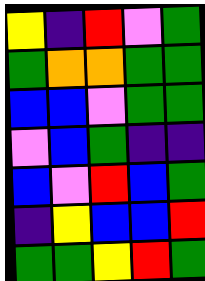[["yellow", "indigo", "red", "violet", "green"], ["green", "orange", "orange", "green", "green"], ["blue", "blue", "violet", "green", "green"], ["violet", "blue", "green", "indigo", "indigo"], ["blue", "violet", "red", "blue", "green"], ["indigo", "yellow", "blue", "blue", "red"], ["green", "green", "yellow", "red", "green"]]